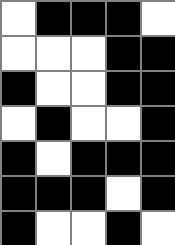[["white", "black", "black", "black", "white"], ["white", "white", "white", "black", "black"], ["black", "white", "white", "black", "black"], ["white", "black", "white", "white", "black"], ["black", "white", "black", "black", "black"], ["black", "black", "black", "white", "black"], ["black", "white", "white", "black", "white"]]